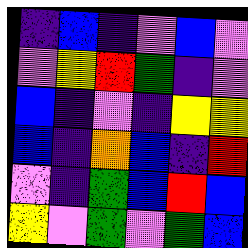[["indigo", "blue", "indigo", "violet", "blue", "violet"], ["violet", "yellow", "red", "green", "indigo", "violet"], ["blue", "indigo", "violet", "indigo", "yellow", "yellow"], ["blue", "indigo", "orange", "blue", "indigo", "red"], ["violet", "indigo", "green", "blue", "red", "blue"], ["yellow", "violet", "green", "violet", "green", "blue"]]